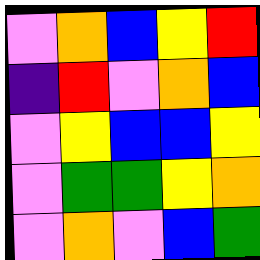[["violet", "orange", "blue", "yellow", "red"], ["indigo", "red", "violet", "orange", "blue"], ["violet", "yellow", "blue", "blue", "yellow"], ["violet", "green", "green", "yellow", "orange"], ["violet", "orange", "violet", "blue", "green"]]